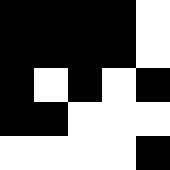[["black", "black", "black", "black", "white"], ["black", "black", "black", "black", "white"], ["black", "white", "black", "white", "black"], ["black", "black", "white", "white", "white"], ["white", "white", "white", "white", "black"]]